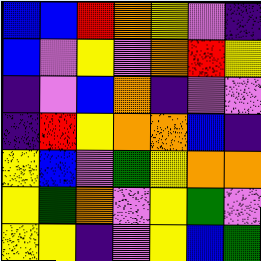[["blue", "blue", "red", "orange", "yellow", "violet", "indigo"], ["blue", "violet", "yellow", "violet", "orange", "red", "yellow"], ["indigo", "violet", "blue", "orange", "indigo", "violet", "violet"], ["indigo", "red", "yellow", "orange", "orange", "blue", "indigo"], ["yellow", "blue", "violet", "green", "yellow", "orange", "orange"], ["yellow", "green", "orange", "violet", "yellow", "green", "violet"], ["yellow", "yellow", "indigo", "violet", "yellow", "blue", "green"]]